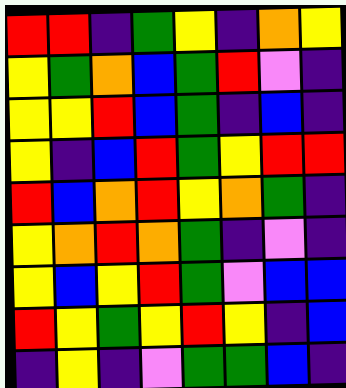[["red", "red", "indigo", "green", "yellow", "indigo", "orange", "yellow"], ["yellow", "green", "orange", "blue", "green", "red", "violet", "indigo"], ["yellow", "yellow", "red", "blue", "green", "indigo", "blue", "indigo"], ["yellow", "indigo", "blue", "red", "green", "yellow", "red", "red"], ["red", "blue", "orange", "red", "yellow", "orange", "green", "indigo"], ["yellow", "orange", "red", "orange", "green", "indigo", "violet", "indigo"], ["yellow", "blue", "yellow", "red", "green", "violet", "blue", "blue"], ["red", "yellow", "green", "yellow", "red", "yellow", "indigo", "blue"], ["indigo", "yellow", "indigo", "violet", "green", "green", "blue", "indigo"]]